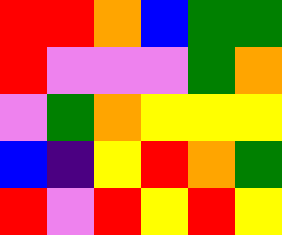[["red", "red", "orange", "blue", "green", "green"], ["red", "violet", "violet", "violet", "green", "orange"], ["violet", "green", "orange", "yellow", "yellow", "yellow"], ["blue", "indigo", "yellow", "red", "orange", "green"], ["red", "violet", "red", "yellow", "red", "yellow"]]